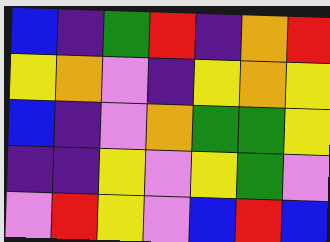[["blue", "indigo", "green", "red", "indigo", "orange", "red"], ["yellow", "orange", "violet", "indigo", "yellow", "orange", "yellow"], ["blue", "indigo", "violet", "orange", "green", "green", "yellow"], ["indigo", "indigo", "yellow", "violet", "yellow", "green", "violet"], ["violet", "red", "yellow", "violet", "blue", "red", "blue"]]